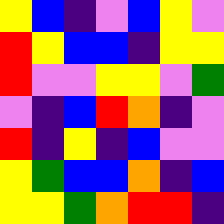[["yellow", "blue", "indigo", "violet", "blue", "yellow", "violet"], ["red", "yellow", "blue", "blue", "indigo", "yellow", "yellow"], ["red", "violet", "violet", "yellow", "yellow", "violet", "green"], ["violet", "indigo", "blue", "red", "orange", "indigo", "violet"], ["red", "indigo", "yellow", "indigo", "blue", "violet", "violet"], ["yellow", "green", "blue", "blue", "orange", "indigo", "blue"], ["yellow", "yellow", "green", "orange", "red", "red", "indigo"]]